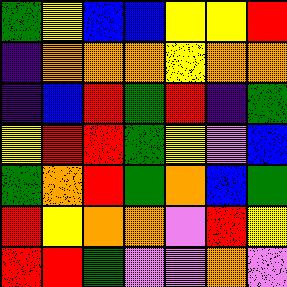[["green", "yellow", "blue", "blue", "yellow", "yellow", "red"], ["indigo", "orange", "orange", "orange", "yellow", "orange", "orange"], ["indigo", "blue", "red", "green", "red", "indigo", "green"], ["yellow", "red", "red", "green", "yellow", "violet", "blue"], ["green", "orange", "red", "green", "orange", "blue", "green"], ["red", "yellow", "orange", "orange", "violet", "red", "yellow"], ["red", "red", "green", "violet", "violet", "orange", "violet"]]